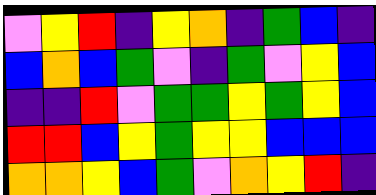[["violet", "yellow", "red", "indigo", "yellow", "orange", "indigo", "green", "blue", "indigo"], ["blue", "orange", "blue", "green", "violet", "indigo", "green", "violet", "yellow", "blue"], ["indigo", "indigo", "red", "violet", "green", "green", "yellow", "green", "yellow", "blue"], ["red", "red", "blue", "yellow", "green", "yellow", "yellow", "blue", "blue", "blue"], ["orange", "orange", "yellow", "blue", "green", "violet", "orange", "yellow", "red", "indigo"]]